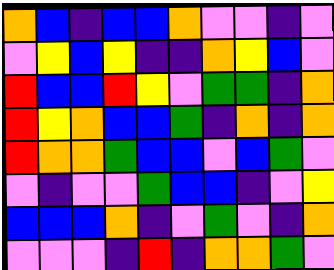[["orange", "blue", "indigo", "blue", "blue", "orange", "violet", "violet", "indigo", "violet"], ["violet", "yellow", "blue", "yellow", "indigo", "indigo", "orange", "yellow", "blue", "violet"], ["red", "blue", "blue", "red", "yellow", "violet", "green", "green", "indigo", "orange"], ["red", "yellow", "orange", "blue", "blue", "green", "indigo", "orange", "indigo", "orange"], ["red", "orange", "orange", "green", "blue", "blue", "violet", "blue", "green", "violet"], ["violet", "indigo", "violet", "violet", "green", "blue", "blue", "indigo", "violet", "yellow"], ["blue", "blue", "blue", "orange", "indigo", "violet", "green", "violet", "indigo", "orange"], ["violet", "violet", "violet", "indigo", "red", "indigo", "orange", "orange", "green", "violet"]]